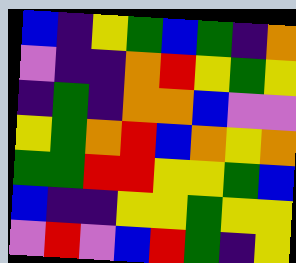[["blue", "indigo", "yellow", "green", "blue", "green", "indigo", "orange"], ["violet", "indigo", "indigo", "orange", "red", "yellow", "green", "yellow"], ["indigo", "green", "indigo", "orange", "orange", "blue", "violet", "violet"], ["yellow", "green", "orange", "red", "blue", "orange", "yellow", "orange"], ["green", "green", "red", "red", "yellow", "yellow", "green", "blue"], ["blue", "indigo", "indigo", "yellow", "yellow", "green", "yellow", "yellow"], ["violet", "red", "violet", "blue", "red", "green", "indigo", "yellow"]]